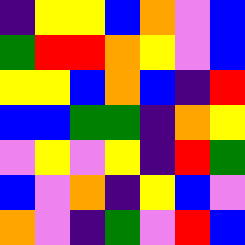[["indigo", "yellow", "yellow", "blue", "orange", "violet", "blue"], ["green", "red", "red", "orange", "yellow", "violet", "blue"], ["yellow", "yellow", "blue", "orange", "blue", "indigo", "red"], ["blue", "blue", "green", "green", "indigo", "orange", "yellow"], ["violet", "yellow", "violet", "yellow", "indigo", "red", "green"], ["blue", "violet", "orange", "indigo", "yellow", "blue", "violet"], ["orange", "violet", "indigo", "green", "violet", "red", "blue"]]